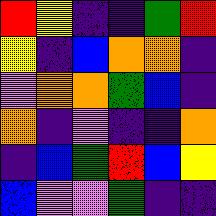[["red", "yellow", "indigo", "indigo", "green", "red"], ["yellow", "indigo", "blue", "orange", "orange", "indigo"], ["violet", "orange", "orange", "green", "blue", "indigo"], ["orange", "indigo", "violet", "indigo", "indigo", "orange"], ["indigo", "blue", "green", "red", "blue", "yellow"], ["blue", "violet", "violet", "green", "indigo", "indigo"]]